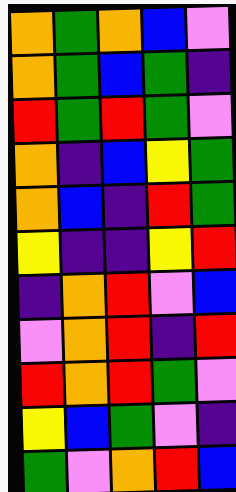[["orange", "green", "orange", "blue", "violet"], ["orange", "green", "blue", "green", "indigo"], ["red", "green", "red", "green", "violet"], ["orange", "indigo", "blue", "yellow", "green"], ["orange", "blue", "indigo", "red", "green"], ["yellow", "indigo", "indigo", "yellow", "red"], ["indigo", "orange", "red", "violet", "blue"], ["violet", "orange", "red", "indigo", "red"], ["red", "orange", "red", "green", "violet"], ["yellow", "blue", "green", "violet", "indigo"], ["green", "violet", "orange", "red", "blue"]]